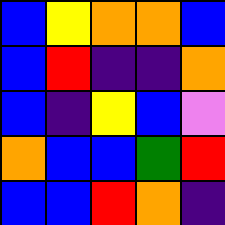[["blue", "yellow", "orange", "orange", "blue"], ["blue", "red", "indigo", "indigo", "orange"], ["blue", "indigo", "yellow", "blue", "violet"], ["orange", "blue", "blue", "green", "red"], ["blue", "blue", "red", "orange", "indigo"]]